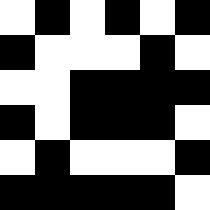[["white", "black", "white", "black", "white", "black"], ["black", "white", "white", "white", "black", "white"], ["white", "white", "black", "black", "black", "black"], ["black", "white", "black", "black", "black", "white"], ["white", "black", "white", "white", "white", "black"], ["black", "black", "black", "black", "black", "white"]]